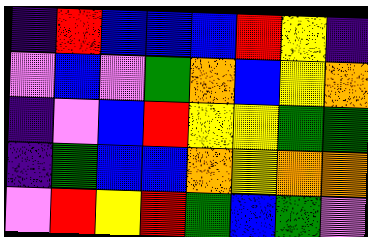[["indigo", "red", "blue", "blue", "blue", "red", "yellow", "indigo"], ["violet", "blue", "violet", "green", "orange", "blue", "yellow", "orange"], ["indigo", "violet", "blue", "red", "yellow", "yellow", "green", "green"], ["indigo", "green", "blue", "blue", "orange", "yellow", "orange", "orange"], ["violet", "red", "yellow", "red", "green", "blue", "green", "violet"]]